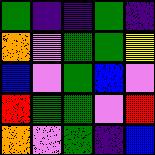[["green", "indigo", "indigo", "green", "indigo"], ["orange", "violet", "green", "green", "yellow"], ["blue", "violet", "green", "blue", "violet"], ["red", "green", "green", "violet", "red"], ["orange", "violet", "green", "indigo", "blue"]]